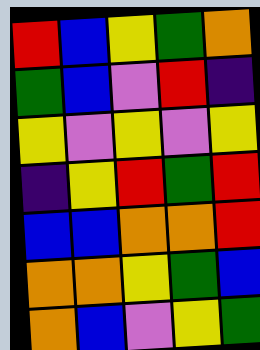[["red", "blue", "yellow", "green", "orange"], ["green", "blue", "violet", "red", "indigo"], ["yellow", "violet", "yellow", "violet", "yellow"], ["indigo", "yellow", "red", "green", "red"], ["blue", "blue", "orange", "orange", "red"], ["orange", "orange", "yellow", "green", "blue"], ["orange", "blue", "violet", "yellow", "green"]]